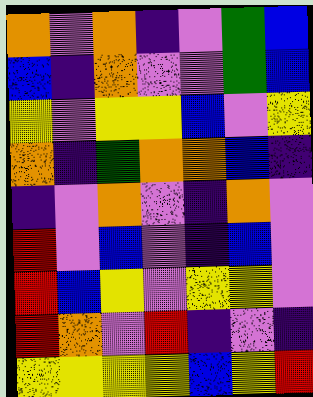[["orange", "violet", "orange", "indigo", "violet", "green", "blue"], ["blue", "indigo", "orange", "violet", "violet", "green", "blue"], ["yellow", "violet", "yellow", "yellow", "blue", "violet", "yellow"], ["orange", "indigo", "green", "orange", "orange", "blue", "indigo"], ["indigo", "violet", "orange", "violet", "indigo", "orange", "violet"], ["red", "violet", "blue", "violet", "indigo", "blue", "violet"], ["red", "blue", "yellow", "violet", "yellow", "yellow", "violet"], ["red", "orange", "violet", "red", "indigo", "violet", "indigo"], ["yellow", "yellow", "yellow", "yellow", "blue", "yellow", "red"]]